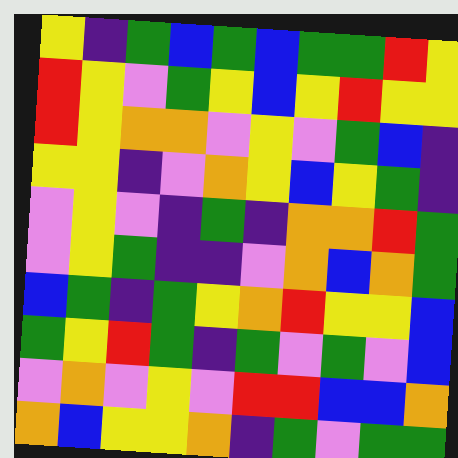[["yellow", "indigo", "green", "blue", "green", "blue", "green", "green", "red", "yellow"], ["red", "yellow", "violet", "green", "yellow", "blue", "yellow", "red", "yellow", "yellow"], ["red", "yellow", "orange", "orange", "violet", "yellow", "violet", "green", "blue", "indigo"], ["yellow", "yellow", "indigo", "violet", "orange", "yellow", "blue", "yellow", "green", "indigo"], ["violet", "yellow", "violet", "indigo", "green", "indigo", "orange", "orange", "red", "green"], ["violet", "yellow", "green", "indigo", "indigo", "violet", "orange", "blue", "orange", "green"], ["blue", "green", "indigo", "green", "yellow", "orange", "red", "yellow", "yellow", "blue"], ["green", "yellow", "red", "green", "indigo", "green", "violet", "green", "violet", "blue"], ["violet", "orange", "violet", "yellow", "violet", "red", "red", "blue", "blue", "orange"], ["orange", "blue", "yellow", "yellow", "orange", "indigo", "green", "violet", "green", "green"]]